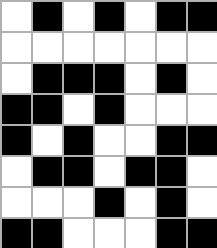[["white", "black", "white", "black", "white", "black", "black"], ["white", "white", "white", "white", "white", "white", "white"], ["white", "black", "black", "black", "white", "black", "white"], ["black", "black", "white", "black", "white", "white", "white"], ["black", "white", "black", "white", "white", "black", "black"], ["white", "black", "black", "white", "black", "black", "white"], ["white", "white", "white", "black", "white", "black", "white"], ["black", "black", "white", "white", "white", "black", "black"]]